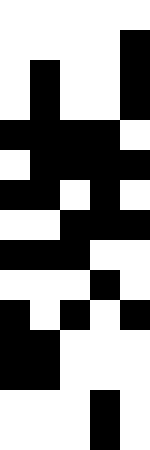[["white", "white", "white", "white", "white"], ["white", "white", "white", "white", "black"], ["white", "black", "white", "white", "black"], ["white", "black", "white", "white", "black"], ["black", "black", "black", "black", "white"], ["white", "black", "black", "black", "black"], ["black", "black", "white", "black", "white"], ["white", "white", "black", "black", "black"], ["black", "black", "black", "white", "white"], ["white", "white", "white", "black", "white"], ["black", "white", "black", "white", "black"], ["black", "black", "white", "white", "white"], ["black", "black", "white", "white", "white"], ["white", "white", "white", "black", "white"], ["white", "white", "white", "black", "white"]]